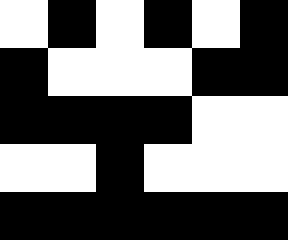[["white", "black", "white", "black", "white", "black"], ["black", "white", "white", "white", "black", "black"], ["black", "black", "black", "black", "white", "white"], ["white", "white", "black", "white", "white", "white"], ["black", "black", "black", "black", "black", "black"]]